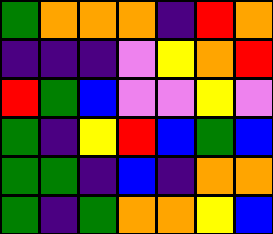[["green", "orange", "orange", "orange", "indigo", "red", "orange"], ["indigo", "indigo", "indigo", "violet", "yellow", "orange", "red"], ["red", "green", "blue", "violet", "violet", "yellow", "violet"], ["green", "indigo", "yellow", "red", "blue", "green", "blue"], ["green", "green", "indigo", "blue", "indigo", "orange", "orange"], ["green", "indigo", "green", "orange", "orange", "yellow", "blue"]]